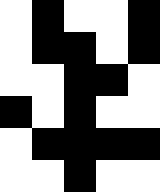[["white", "black", "white", "white", "black"], ["white", "black", "black", "white", "black"], ["white", "white", "black", "black", "white"], ["black", "white", "black", "white", "white"], ["white", "black", "black", "black", "black"], ["white", "white", "black", "white", "white"]]